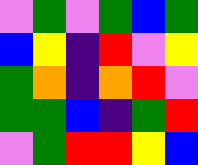[["violet", "green", "violet", "green", "blue", "green"], ["blue", "yellow", "indigo", "red", "violet", "yellow"], ["green", "orange", "indigo", "orange", "red", "violet"], ["green", "green", "blue", "indigo", "green", "red"], ["violet", "green", "red", "red", "yellow", "blue"]]